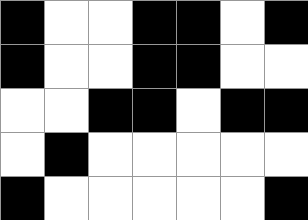[["black", "white", "white", "black", "black", "white", "black"], ["black", "white", "white", "black", "black", "white", "white"], ["white", "white", "black", "black", "white", "black", "black"], ["white", "black", "white", "white", "white", "white", "white"], ["black", "white", "white", "white", "white", "white", "black"]]